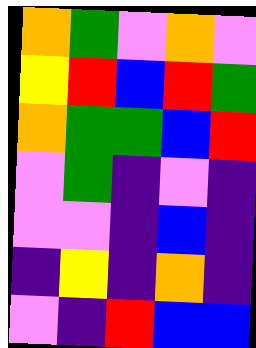[["orange", "green", "violet", "orange", "violet"], ["yellow", "red", "blue", "red", "green"], ["orange", "green", "green", "blue", "red"], ["violet", "green", "indigo", "violet", "indigo"], ["violet", "violet", "indigo", "blue", "indigo"], ["indigo", "yellow", "indigo", "orange", "indigo"], ["violet", "indigo", "red", "blue", "blue"]]